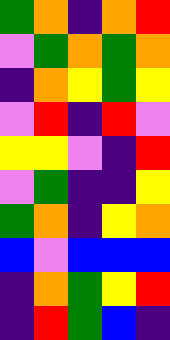[["green", "orange", "indigo", "orange", "red"], ["violet", "green", "orange", "green", "orange"], ["indigo", "orange", "yellow", "green", "yellow"], ["violet", "red", "indigo", "red", "violet"], ["yellow", "yellow", "violet", "indigo", "red"], ["violet", "green", "indigo", "indigo", "yellow"], ["green", "orange", "indigo", "yellow", "orange"], ["blue", "violet", "blue", "blue", "blue"], ["indigo", "orange", "green", "yellow", "red"], ["indigo", "red", "green", "blue", "indigo"]]